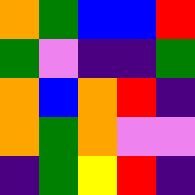[["orange", "green", "blue", "blue", "red"], ["green", "violet", "indigo", "indigo", "green"], ["orange", "blue", "orange", "red", "indigo"], ["orange", "green", "orange", "violet", "violet"], ["indigo", "green", "yellow", "red", "indigo"]]